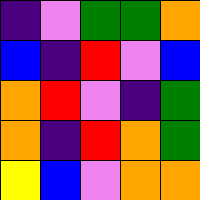[["indigo", "violet", "green", "green", "orange"], ["blue", "indigo", "red", "violet", "blue"], ["orange", "red", "violet", "indigo", "green"], ["orange", "indigo", "red", "orange", "green"], ["yellow", "blue", "violet", "orange", "orange"]]